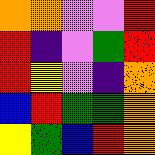[["orange", "orange", "violet", "violet", "red"], ["red", "indigo", "violet", "green", "red"], ["red", "yellow", "violet", "indigo", "orange"], ["blue", "red", "green", "green", "orange"], ["yellow", "green", "blue", "red", "orange"]]